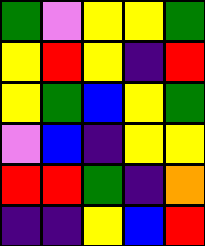[["green", "violet", "yellow", "yellow", "green"], ["yellow", "red", "yellow", "indigo", "red"], ["yellow", "green", "blue", "yellow", "green"], ["violet", "blue", "indigo", "yellow", "yellow"], ["red", "red", "green", "indigo", "orange"], ["indigo", "indigo", "yellow", "blue", "red"]]